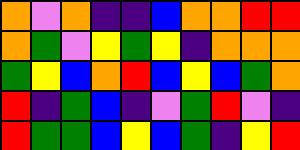[["orange", "violet", "orange", "indigo", "indigo", "blue", "orange", "orange", "red", "red"], ["orange", "green", "violet", "yellow", "green", "yellow", "indigo", "orange", "orange", "orange"], ["green", "yellow", "blue", "orange", "red", "blue", "yellow", "blue", "green", "orange"], ["red", "indigo", "green", "blue", "indigo", "violet", "green", "red", "violet", "indigo"], ["red", "green", "green", "blue", "yellow", "blue", "green", "indigo", "yellow", "red"]]